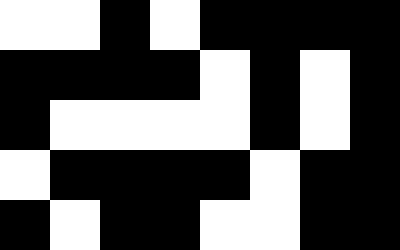[["white", "white", "black", "white", "black", "black", "black", "black"], ["black", "black", "black", "black", "white", "black", "white", "black"], ["black", "white", "white", "white", "white", "black", "white", "black"], ["white", "black", "black", "black", "black", "white", "black", "black"], ["black", "white", "black", "black", "white", "white", "black", "black"]]